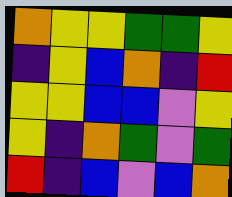[["orange", "yellow", "yellow", "green", "green", "yellow"], ["indigo", "yellow", "blue", "orange", "indigo", "red"], ["yellow", "yellow", "blue", "blue", "violet", "yellow"], ["yellow", "indigo", "orange", "green", "violet", "green"], ["red", "indigo", "blue", "violet", "blue", "orange"]]